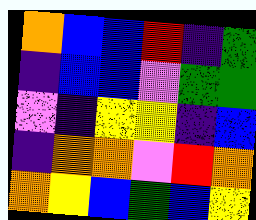[["orange", "blue", "blue", "red", "indigo", "green"], ["indigo", "blue", "blue", "violet", "green", "green"], ["violet", "indigo", "yellow", "yellow", "indigo", "blue"], ["indigo", "orange", "orange", "violet", "red", "orange"], ["orange", "yellow", "blue", "green", "blue", "yellow"]]